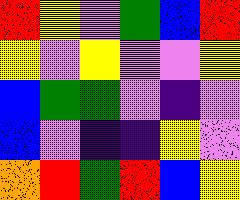[["red", "yellow", "violet", "green", "blue", "red"], ["yellow", "violet", "yellow", "violet", "violet", "yellow"], ["blue", "green", "green", "violet", "indigo", "violet"], ["blue", "violet", "indigo", "indigo", "yellow", "violet"], ["orange", "red", "green", "red", "blue", "yellow"]]